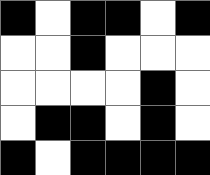[["black", "white", "black", "black", "white", "black"], ["white", "white", "black", "white", "white", "white"], ["white", "white", "white", "white", "black", "white"], ["white", "black", "black", "white", "black", "white"], ["black", "white", "black", "black", "black", "black"]]